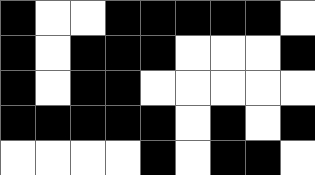[["black", "white", "white", "black", "black", "black", "black", "black", "white"], ["black", "white", "black", "black", "black", "white", "white", "white", "black"], ["black", "white", "black", "black", "white", "white", "white", "white", "white"], ["black", "black", "black", "black", "black", "white", "black", "white", "black"], ["white", "white", "white", "white", "black", "white", "black", "black", "white"]]